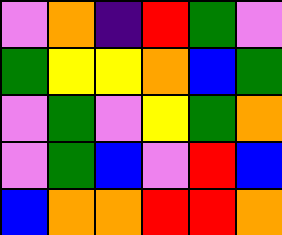[["violet", "orange", "indigo", "red", "green", "violet"], ["green", "yellow", "yellow", "orange", "blue", "green"], ["violet", "green", "violet", "yellow", "green", "orange"], ["violet", "green", "blue", "violet", "red", "blue"], ["blue", "orange", "orange", "red", "red", "orange"]]